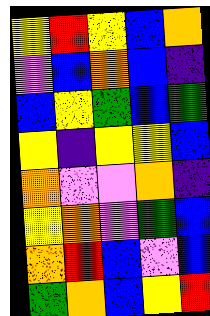[["yellow", "red", "yellow", "blue", "orange"], ["violet", "blue", "orange", "blue", "indigo"], ["blue", "yellow", "green", "blue", "green"], ["yellow", "indigo", "yellow", "yellow", "blue"], ["orange", "violet", "violet", "orange", "indigo"], ["yellow", "orange", "violet", "green", "blue"], ["orange", "red", "blue", "violet", "blue"], ["green", "orange", "blue", "yellow", "red"]]